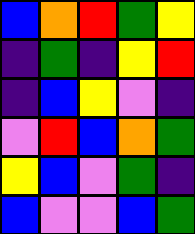[["blue", "orange", "red", "green", "yellow"], ["indigo", "green", "indigo", "yellow", "red"], ["indigo", "blue", "yellow", "violet", "indigo"], ["violet", "red", "blue", "orange", "green"], ["yellow", "blue", "violet", "green", "indigo"], ["blue", "violet", "violet", "blue", "green"]]